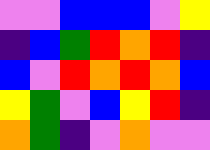[["violet", "violet", "blue", "blue", "blue", "violet", "yellow"], ["indigo", "blue", "green", "red", "orange", "red", "indigo"], ["blue", "violet", "red", "orange", "red", "orange", "blue"], ["yellow", "green", "violet", "blue", "yellow", "red", "indigo"], ["orange", "green", "indigo", "violet", "orange", "violet", "violet"]]